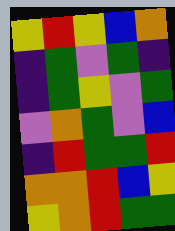[["yellow", "red", "yellow", "blue", "orange"], ["indigo", "green", "violet", "green", "indigo"], ["indigo", "green", "yellow", "violet", "green"], ["violet", "orange", "green", "violet", "blue"], ["indigo", "red", "green", "green", "red"], ["orange", "orange", "red", "blue", "yellow"], ["yellow", "orange", "red", "green", "green"]]